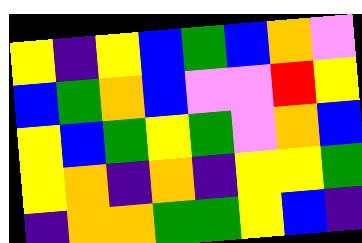[["yellow", "indigo", "yellow", "blue", "green", "blue", "orange", "violet"], ["blue", "green", "orange", "blue", "violet", "violet", "red", "yellow"], ["yellow", "blue", "green", "yellow", "green", "violet", "orange", "blue"], ["yellow", "orange", "indigo", "orange", "indigo", "yellow", "yellow", "green"], ["indigo", "orange", "orange", "green", "green", "yellow", "blue", "indigo"]]